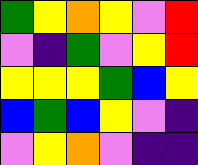[["green", "yellow", "orange", "yellow", "violet", "red"], ["violet", "indigo", "green", "violet", "yellow", "red"], ["yellow", "yellow", "yellow", "green", "blue", "yellow"], ["blue", "green", "blue", "yellow", "violet", "indigo"], ["violet", "yellow", "orange", "violet", "indigo", "indigo"]]